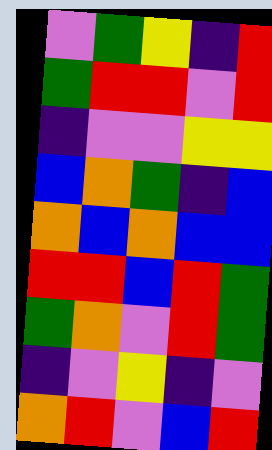[["violet", "green", "yellow", "indigo", "red"], ["green", "red", "red", "violet", "red"], ["indigo", "violet", "violet", "yellow", "yellow"], ["blue", "orange", "green", "indigo", "blue"], ["orange", "blue", "orange", "blue", "blue"], ["red", "red", "blue", "red", "green"], ["green", "orange", "violet", "red", "green"], ["indigo", "violet", "yellow", "indigo", "violet"], ["orange", "red", "violet", "blue", "red"]]